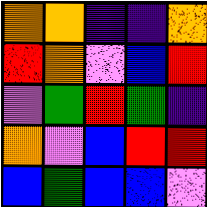[["orange", "orange", "indigo", "indigo", "orange"], ["red", "orange", "violet", "blue", "red"], ["violet", "green", "red", "green", "indigo"], ["orange", "violet", "blue", "red", "red"], ["blue", "green", "blue", "blue", "violet"]]